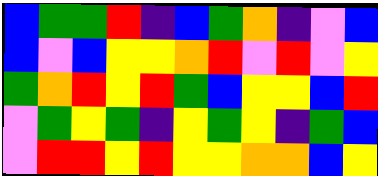[["blue", "green", "green", "red", "indigo", "blue", "green", "orange", "indigo", "violet", "blue"], ["blue", "violet", "blue", "yellow", "yellow", "orange", "red", "violet", "red", "violet", "yellow"], ["green", "orange", "red", "yellow", "red", "green", "blue", "yellow", "yellow", "blue", "red"], ["violet", "green", "yellow", "green", "indigo", "yellow", "green", "yellow", "indigo", "green", "blue"], ["violet", "red", "red", "yellow", "red", "yellow", "yellow", "orange", "orange", "blue", "yellow"]]